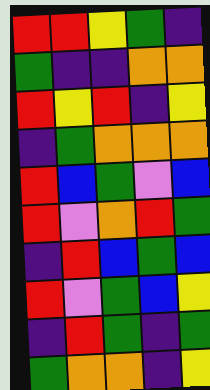[["red", "red", "yellow", "green", "indigo"], ["green", "indigo", "indigo", "orange", "orange"], ["red", "yellow", "red", "indigo", "yellow"], ["indigo", "green", "orange", "orange", "orange"], ["red", "blue", "green", "violet", "blue"], ["red", "violet", "orange", "red", "green"], ["indigo", "red", "blue", "green", "blue"], ["red", "violet", "green", "blue", "yellow"], ["indigo", "red", "green", "indigo", "green"], ["green", "orange", "orange", "indigo", "yellow"]]